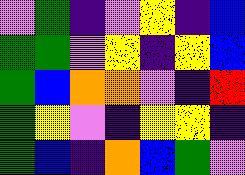[["violet", "green", "indigo", "violet", "yellow", "indigo", "blue"], ["green", "green", "violet", "yellow", "indigo", "yellow", "blue"], ["green", "blue", "orange", "orange", "violet", "indigo", "red"], ["green", "yellow", "violet", "indigo", "yellow", "yellow", "indigo"], ["green", "blue", "indigo", "orange", "blue", "green", "violet"]]